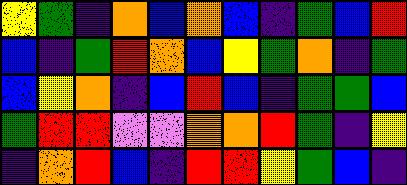[["yellow", "green", "indigo", "orange", "blue", "orange", "blue", "indigo", "green", "blue", "red"], ["blue", "indigo", "green", "red", "orange", "blue", "yellow", "green", "orange", "indigo", "green"], ["blue", "yellow", "orange", "indigo", "blue", "red", "blue", "indigo", "green", "green", "blue"], ["green", "red", "red", "violet", "violet", "orange", "orange", "red", "green", "indigo", "yellow"], ["indigo", "orange", "red", "blue", "indigo", "red", "red", "yellow", "green", "blue", "indigo"]]